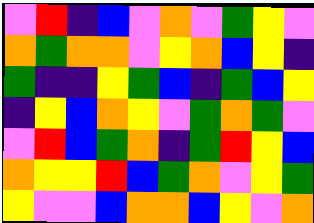[["violet", "red", "indigo", "blue", "violet", "orange", "violet", "green", "yellow", "violet"], ["orange", "green", "orange", "orange", "violet", "yellow", "orange", "blue", "yellow", "indigo"], ["green", "indigo", "indigo", "yellow", "green", "blue", "indigo", "green", "blue", "yellow"], ["indigo", "yellow", "blue", "orange", "yellow", "violet", "green", "orange", "green", "violet"], ["violet", "red", "blue", "green", "orange", "indigo", "green", "red", "yellow", "blue"], ["orange", "yellow", "yellow", "red", "blue", "green", "orange", "violet", "yellow", "green"], ["yellow", "violet", "violet", "blue", "orange", "orange", "blue", "yellow", "violet", "orange"]]